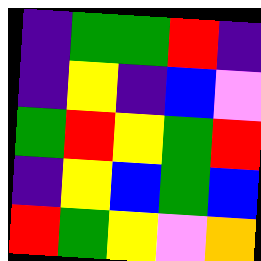[["indigo", "green", "green", "red", "indigo"], ["indigo", "yellow", "indigo", "blue", "violet"], ["green", "red", "yellow", "green", "red"], ["indigo", "yellow", "blue", "green", "blue"], ["red", "green", "yellow", "violet", "orange"]]